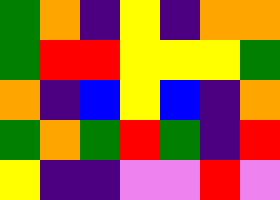[["green", "orange", "indigo", "yellow", "indigo", "orange", "orange"], ["green", "red", "red", "yellow", "yellow", "yellow", "green"], ["orange", "indigo", "blue", "yellow", "blue", "indigo", "orange"], ["green", "orange", "green", "red", "green", "indigo", "red"], ["yellow", "indigo", "indigo", "violet", "violet", "red", "violet"]]